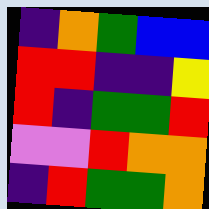[["indigo", "orange", "green", "blue", "blue"], ["red", "red", "indigo", "indigo", "yellow"], ["red", "indigo", "green", "green", "red"], ["violet", "violet", "red", "orange", "orange"], ["indigo", "red", "green", "green", "orange"]]